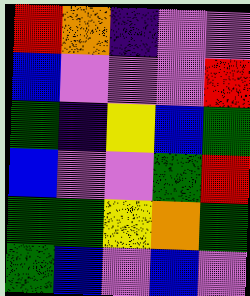[["red", "orange", "indigo", "violet", "violet"], ["blue", "violet", "violet", "violet", "red"], ["green", "indigo", "yellow", "blue", "green"], ["blue", "violet", "violet", "green", "red"], ["green", "green", "yellow", "orange", "green"], ["green", "blue", "violet", "blue", "violet"]]